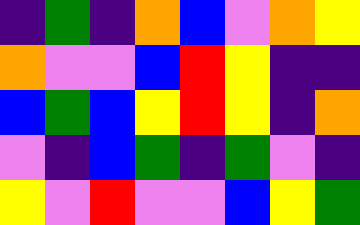[["indigo", "green", "indigo", "orange", "blue", "violet", "orange", "yellow"], ["orange", "violet", "violet", "blue", "red", "yellow", "indigo", "indigo"], ["blue", "green", "blue", "yellow", "red", "yellow", "indigo", "orange"], ["violet", "indigo", "blue", "green", "indigo", "green", "violet", "indigo"], ["yellow", "violet", "red", "violet", "violet", "blue", "yellow", "green"]]